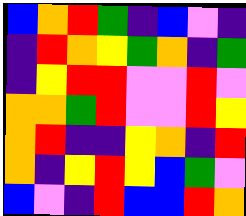[["blue", "orange", "red", "green", "indigo", "blue", "violet", "indigo"], ["indigo", "red", "orange", "yellow", "green", "orange", "indigo", "green"], ["indigo", "yellow", "red", "red", "violet", "violet", "red", "violet"], ["orange", "orange", "green", "red", "violet", "violet", "red", "yellow"], ["orange", "red", "indigo", "indigo", "yellow", "orange", "indigo", "red"], ["orange", "indigo", "yellow", "red", "yellow", "blue", "green", "violet"], ["blue", "violet", "indigo", "red", "blue", "blue", "red", "orange"]]